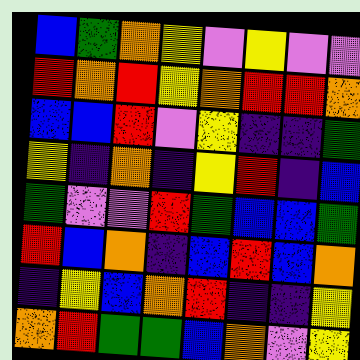[["blue", "green", "orange", "yellow", "violet", "yellow", "violet", "violet"], ["red", "orange", "red", "yellow", "orange", "red", "red", "orange"], ["blue", "blue", "red", "violet", "yellow", "indigo", "indigo", "green"], ["yellow", "indigo", "orange", "indigo", "yellow", "red", "indigo", "blue"], ["green", "violet", "violet", "red", "green", "blue", "blue", "green"], ["red", "blue", "orange", "indigo", "blue", "red", "blue", "orange"], ["indigo", "yellow", "blue", "orange", "red", "indigo", "indigo", "yellow"], ["orange", "red", "green", "green", "blue", "orange", "violet", "yellow"]]